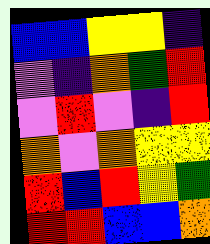[["blue", "blue", "yellow", "yellow", "indigo"], ["violet", "indigo", "orange", "green", "red"], ["violet", "red", "violet", "indigo", "red"], ["orange", "violet", "orange", "yellow", "yellow"], ["red", "blue", "red", "yellow", "green"], ["red", "red", "blue", "blue", "orange"]]